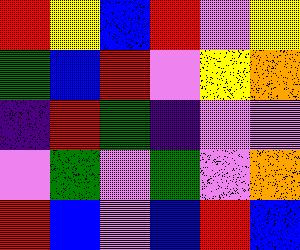[["red", "yellow", "blue", "red", "violet", "yellow"], ["green", "blue", "red", "violet", "yellow", "orange"], ["indigo", "red", "green", "indigo", "violet", "violet"], ["violet", "green", "violet", "green", "violet", "orange"], ["red", "blue", "violet", "blue", "red", "blue"]]